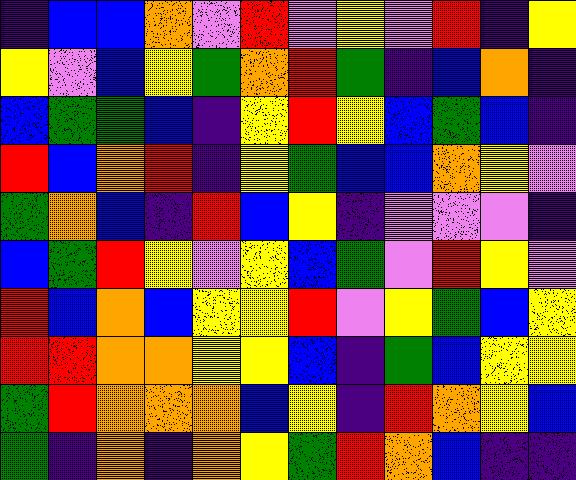[["indigo", "blue", "blue", "orange", "violet", "red", "violet", "yellow", "violet", "red", "indigo", "yellow"], ["yellow", "violet", "blue", "yellow", "green", "orange", "red", "green", "indigo", "blue", "orange", "indigo"], ["blue", "green", "green", "blue", "indigo", "yellow", "red", "yellow", "blue", "green", "blue", "indigo"], ["red", "blue", "orange", "red", "indigo", "yellow", "green", "blue", "blue", "orange", "yellow", "violet"], ["green", "orange", "blue", "indigo", "red", "blue", "yellow", "indigo", "violet", "violet", "violet", "indigo"], ["blue", "green", "red", "yellow", "violet", "yellow", "blue", "green", "violet", "red", "yellow", "violet"], ["red", "blue", "orange", "blue", "yellow", "yellow", "red", "violet", "yellow", "green", "blue", "yellow"], ["red", "red", "orange", "orange", "yellow", "yellow", "blue", "indigo", "green", "blue", "yellow", "yellow"], ["green", "red", "orange", "orange", "orange", "blue", "yellow", "indigo", "red", "orange", "yellow", "blue"], ["green", "indigo", "orange", "indigo", "orange", "yellow", "green", "red", "orange", "blue", "indigo", "indigo"]]